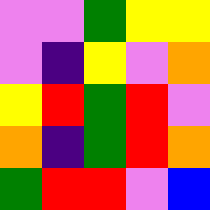[["violet", "violet", "green", "yellow", "yellow"], ["violet", "indigo", "yellow", "violet", "orange"], ["yellow", "red", "green", "red", "violet"], ["orange", "indigo", "green", "red", "orange"], ["green", "red", "red", "violet", "blue"]]